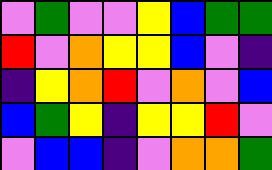[["violet", "green", "violet", "violet", "yellow", "blue", "green", "green"], ["red", "violet", "orange", "yellow", "yellow", "blue", "violet", "indigo"], ["indigo", "yellow", "orange", "red", "violet", "orange", "violet", "blue"], ["blue", "green", "yellow", "indigo", "yellow", "yellow", "red", "violet"], ["violet", "blue", "blue", "indigo", "violet", "orange", "orange", "green"]]